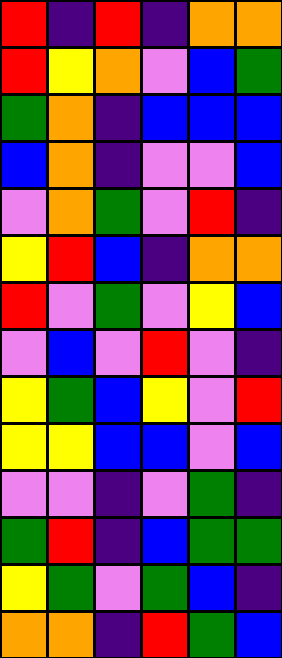[["red", "indigo", "red", "indigo", "orange", "orange"], ["red", "yellow", "orange", "violet", "blue", "green"], ["green", "orange", "indigo", "blue", "blue", "blue"], ["blue", "orange", "indigo", "violet", "violet", "blue"], ["violet", "orange", "green", "violet", "red", "indigo"], ["yellow", "red", "blue", "indigo", "orange", "orange"], ["red", "violet", "green", "violet", "yellow", "blue"], ["violet", "blue", "violet", "red", "violet", "indigo"], ["yellow", "green", "blue", "yellow", "violet", "red"], ["yellow", "yellow", "blue", "blue", "violet", "blue"], ["violet", "violet", "indigo", "violet", "green", "indigo"], ["green", "red", "indigo", "blue", "green", "green"], ["yellow", "green", "violet", "green", "blue", "indigo"], ["orange", "orange", "indigo", "red", "green", "blue"]]